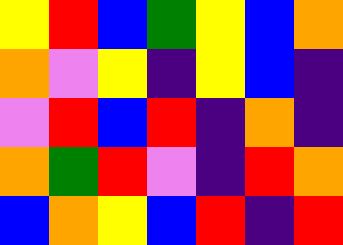[["yellow", "red", "blue", "green", "yellow", "blue", "orange"], ["orange", "violet", "yellow", "indigo", "yellow", "blue", "indigo"], ["violet", "red", "blue", "red", "indigo", "orange", "indigo"], ["orange", "green", "red", "violet", "indigo", "red", "orange"], ["blue", "orange", "yellow", "blue", "red", "indigo", "red"]]